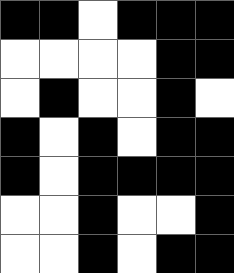[["black", "black", "white", "black", "black", "black"], ["white", "white", "white", "white", "black", "black"], ["white", "black", "white", "white", "black", "white"], ["black", "white", "black", "white", "black", "black"], ["black", "white", "black", "black", "black", "black"], ["white", "white", "black", "white", "white", "black"], ["white", "white", "black", "white", "black", "black"]]